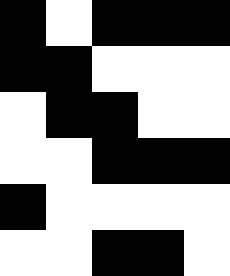[["black", "white", "black", "black", "black"], ["black", "black", "white", "white", "white"], ["white", "black", "black", "white", "white"], ["white", "white", "black", "black", "black"], ["black", "white", "white", "white", "white"], ["white", "white", "black", "black", "white"]]